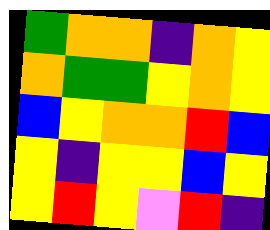[["green", "orange", "orange", "indigo", "orange", "yellow"], ["orange", "green", "green", "yellow", "orange", "yellow"], ["blue", "yellow", "orange", "orange", "red", "blue"], ["yellow", "indigo", "yellow", "yellow", "blue", "yellow"], ["yellow", "red", "yellow", "violet", "red", "indigo"]]